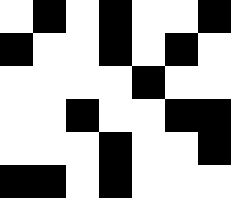[["white", "black", "white", "black", "white", "white", "black"], ["black", "white", "white", "black", "white", "black", "white"], ["white", "white", "white", "white", "black", "white", "white"], ["white", "white", "black", "white", "white", "black", "black"], ["white", "white", "white", "black", "white", "white", "black"], ["black", "black", "white", "black", "white", "white", "white"]]